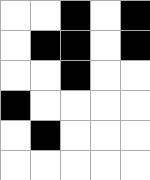[["white", "white", "black", "white", "black"], ["white", "black", "black", "white", "black"], ["white", "white", "black", "white", "white"], ["black", "white", "white", "white", "white"], ["white", "black", "white", "white", "white"], ["white", "white", "white", "white", "white"]]